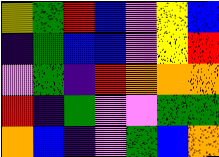[["yellow", "green", "red", "blue", "violet", "yellow", "blue"], ["indigo", "green", "blue", "blue", "violet", "yellow", "red"], ["violet", "green", "indigo", "red", "orange", "orange", "orange"], ["red", "indigo", "green", "violet", "violet", "green", "green"], ["orange", "blue", "indigo", "violet", "green", "blue", "orange"]]